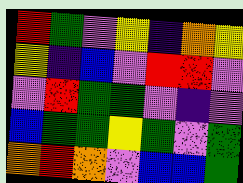[["red", "green", "violet", "yellow", "indigo", "orange", "yellow"], ["yellow", "indigo", "blue", "violet", "red", "red", "violet"], ["violet", "red", "green", "green", "violet", "indigo", "violet"], ["blue", "green", "green", "yellow", "green", "violet", "green"], ["orange", "red", "orange", "violet", "blue", "blue", "green"]]